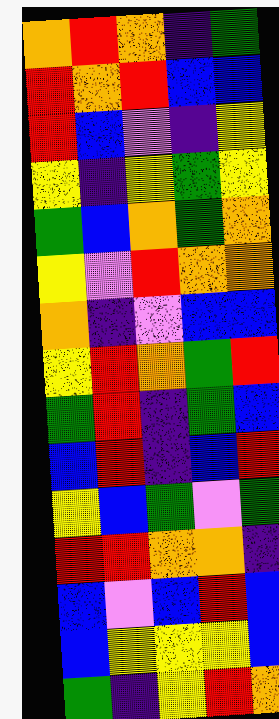[["orange", "red", "orange", "indigo", "green"], ["red", "orange", "red", "blue", "blue"], ["red", "blue", "violet", "indigo", "yellow"], ["yellow", "indigo", "yellow", "green", "yellow"], ["green", "blue", "orange", "green", "orange"], ["yellow", "violet", "red", "orange", "orange"], ["orange", "indigo", "violet", "blue", "blue"], ["yellow", "red", "orange", "green", "red"], ["green", "red", "indigo", "green", "blue"], ["blue", "red", "indigo", "blue", "red"], ["yellow", "blue", "green", "violet", "green"], ["red", "red", "orange", "orange", "indigo"], ["blue", "violet", "blue", "red", "blue"], ["blue", "yellow", "yellow", "yellow", "blue"], ["green", "indigo", "yellow", "red", "orange"]]